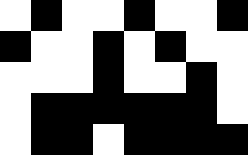[["white", "black", "white", "white", "black", "white", "white", "black"], ["black", "white", "white", "black", "white", "black", "white", "white"], ["white", "white", "white", "black", "white", "white", "black", "white"], ["white", "black", "black", "black", "black", "black", "black", "white"], ["white", "black", "black", "white", "black", "black", "black", "black"]]